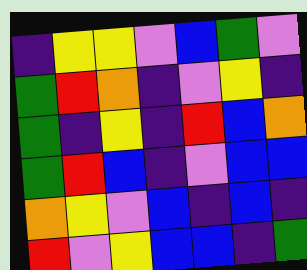[["indigo", "yellow", "yellow", "violet", "blue", "green", "violet"], ["green", "red", "orange", "indigo", "violet", "yellow", "indigo"], ["green", "indigo", "yellow", "indigo", "red", "blue", "orange"], ["green", "red", "blue", "indigo", "violet", "blue", "blue"], ["orange", "yellow", "violet", "blue", "indigo", "blue", "indigo"], ["red", "violet", "yellow", "blue", "blue", "indigo", "green"]]